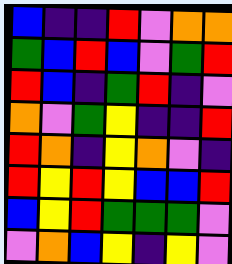[["blue", "indigo", "indigo", "red", "violet", "orange", "orange"], ["green", "blue", "red", "blue", "violet", "green", "red"], ["red", "blue", "indigo", "green", "red", "indigo", "violet"], ["orange", "violet", "green", "yellow", "indigo", "indigo", "red"], ["red", "orange", "indigo", "yellow", "orange", "violet", "indigo"], ["red", "yellow", "red", "yellow", "blue", "blue", "red"], ["blue", "yellow", "red", "green", "green", "green", "violet"], ["violet", "orange", "blue", "yellow", "indigo", "yellow", "violet"]]